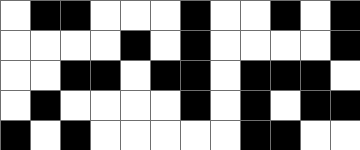[["white", "black", "black", "white", "white", "white", "black", "white", "white", "black", "white", "black"], ["white", "white", "white", "white", "black", "white", "black", "white", "white", "white", "white", "black"], ["white", "white", "black", "black", "white", "black", "black", "white", "black", "black", "black", "white"], ["white", "black", "white", "white", "white", "white", "black", "white", "black", "white", "black", "black"], ["black", "white", "black", "white", "white", "white", "white", "white", "black", "black", "white", "white"]]